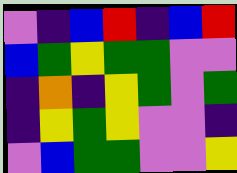[["violet", "indigo", "blue", "red", "indigo", "blue", "red"], ["blue", "green", "yellow", "green", "green", "violet", "violet"], ["indigo", "orange", "indigo", "yellow", "green", "violet", "green"], ["indigo", "yellow", "green", "yellow", "violet", "violet", "indigo"], ["violet", "blue", "green", "green", "violet", "violet", "yellow"]]